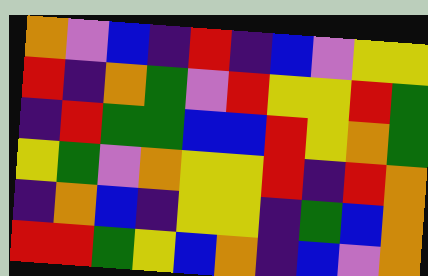[["orange", "violet", "blue", "indigo", "red", "indigo", "blue", "violet", "yellow", "yellow"], ["red", "indigo", "orange", "green", "violet", "red", "yellow", "yellow", "red", "green"], ["indigo", "red", "green", "green", "blue", "blue", "red", "yellow", "orange", "green"], ["yellow", "green", "violet", "orange", "yellow", "yellow", "red", "indigo", "red", "orange"], ["indigo", "orange", "blue", "indigo", "yellow", "yellow", "indigo", "green", "blue", "orange"], ["red", "red", "green", "yellow", "blue", "orange", "indigo", "blue", "violet", "orange"]]